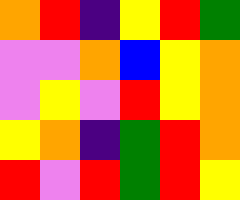[["orange", "red", "indigo", "yellow", "red", "green"], ["violet", "violet", "orange", "blue", "yellow", "orange"], ["violet", "yellow", "violet", "red", "yellow", "orange"], ["yellow", "orange", "indigo", "green", "red", "orange"], ["red", "violet", "red", "green", "red", "yellow"]]